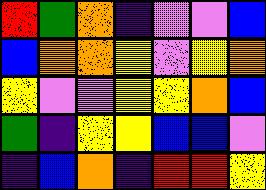[["red", "green", "orange", "indigo", "violet", "violet", "blue"], ["blue", "orange", "orange", "yellow", "violet", "yellow", "orange"], ["yellow", "violet", "violet", "yellow", "yellow", "orange", "blue"], ["green", "indigo", "yellow", "yellow", "blue", "blue", "violet"], ["indigo", "blue", "orange", "indigo", "red", "red", "yellow"]]